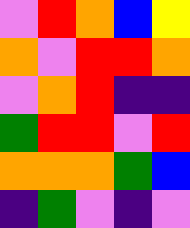[["violet", "red", "orange", "blue", "yellow"], ["orange", "violet", "red", "red", "orange"], ["violet", "orange", "red", "indigo", "indigo"], ["green", "red", "red", "violet", "red"], ["orange", "orange", "orange", "green", "blue"], ["indigo", "green", "violet", "indigo", "violet"]]